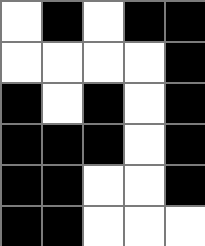[["white", "black", "white", "black", "black"], ["white", "white", "white", "white", "black"], ["black", "white", "black", "white", "black"], ["black", "black", "black", "white", "black"], ["black", "black", "white", "white", "black"], ["black", "black", "white", "white", "white"]]